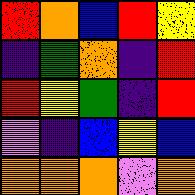[["red", "orange", "blue", "red", "yellow"], ["indigo", "green", "orange", "indigo", "red"], ["red", "yellow", "green", "indigo", "red"], ["violet", "indigo", "blue", "yellow", "blue"], ["orange", "orange", "orange", "violet", "orange"]]